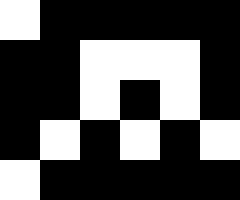[["white", "black", "black", "black", "black", "black"], ["black", "black", "white", "white", "white", "black"], ["black", "black", "white", "black", "white", "black"], ["black", "white", "black", "white", "black", "white"], ["white", "black", "black", "black", "black", "black"]]